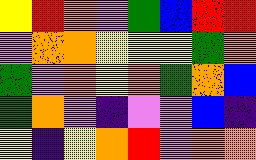[["yellow", "red", "orange", "violet", "green", "blue", "red", "red"], ["violet", "orange", "orange", "yellow", "yellow", "yellow", "green", "orange"], ["green", "violet", "orange", "yellow", "orange", "green", "orange", "blue"], ["green", "orange", "violet", "indigo", "violet", "violet", "blue", "indigo"], ["yellow", "indigo", "yellow", "orange", "red", "violet", "orange", "orange"]]